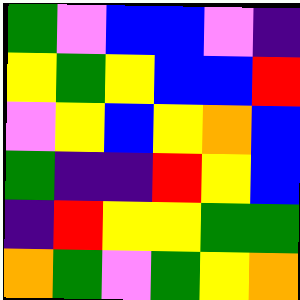[["green", "violet", "blue", "blue", "violet", "indigo"], ["yellow", "green", "yellow", "blue", "blue", "red"], ["violet", "yellow", "blue", "yellow", "orange", "blue"], ["green", "indigo", "indigo", "red", "yellow", "blue"], ["indigo", "red", "yellow", "yellow", "green", "green"], ["orange", "green", "violet", "green", "yellow", "orange"]]